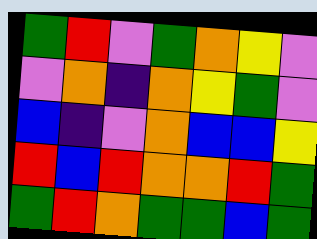[["green", "red", "violet", "green", "orange", "yellow", "violet"], ["violet", "orange", "indigo", "orange", "yellow", "green", "violet"], ["blue", "indigo", "violet", "orange", "blue", "blue", "yellow"], ["red", "blue", "red", "orange", "orange", "red", "green"], ["green", "red", "orange", "green", "green", "blue", "green"]]